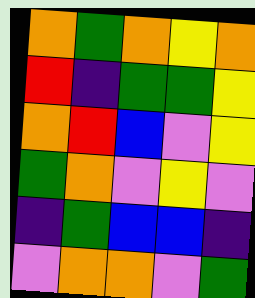[["orange", "green", "orange", "yellow", "orange"], ["red", "indigo", "green", "green", "yellow"], ["orange", "red", "blue", "violet", "yellow"], ["green", "orange", "violet", "yellow", "violet"], ["indigo", "green", "blue", "blue", "indigo"], ["violet", "orange", "orange", "violet", "green"]]